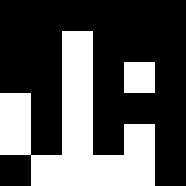[["black", "black", "black", "black", "black", "black"], ["black", "black", "white", "black", "black", "black"], ["black", "black", "white", "black", "white", "black"], ["white", "black", "white", "black", "black", "black"], ["white", "black", "white", "black", "white", "black"], ["black", "white", "white", "white", "white", "black"]]